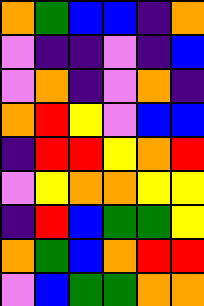[["orange", "green", "blue", "blue", "indigo", "orange"], ["violet", "indigo", "indigo", "violet", "indigo", "blue"], ["violet", "orange", "indigo", "violet", "orange", "indigo"], ["orange", "red", "yellow", "violet", "blue", "blue"], ["indigo", "red", "red", "yellow", "orange", "red"], ["violet", "yellow", "orange", "orange", "yellow", "yellow"], ["indigo", "red", "blue", "green", "green", "yellow"], ["orange", "green", "blue", "orange", "red", "red"], ["violet", "blue", "green", "green", "orange", "orange"]]